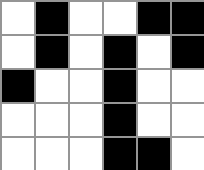[["white", "black", "white", "white", "black", "black"], ["white", "black", "white", "black", "white", "black"], ["black", "white", "white", "black", "white", "white"], ["white", "white", "white", "black", "white", "white"], ["white", "white", "white", "black", "black", "white"]]